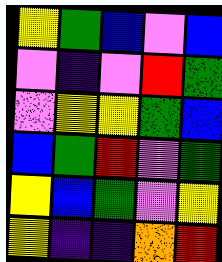[["yellow", "green", "blue", "violet", "blue"], ["violet", "indigo", "violet", "red", "green"], ["violet", "yellow", "yellow", "green", "blue"], ["blue", "green", "red", "violet", "green"], ["yellow", "blue", "green", "violet", "yellow"], ["yellow", "indigo", "indigo", "orange", "red"]]